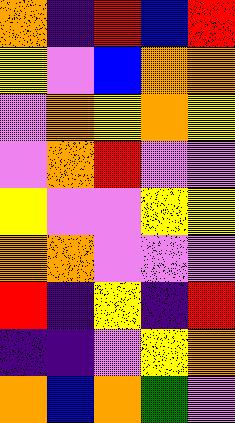[["orange", "indigo", "red", "blue", "red"], ["yellow", "violet", "blue", "orange", "orange"], ["violet", "orange", "yellow", "orange", "yellow"], ["violet", "orange", "red", "violet", "violet"], ["yellow", "violet", "violet", "yellow", "yellow"], ["orange", "orange", "violet", "violet", "violet"], ["red", "indigo", "yellow", "indigo", "red"], ["indigo", "indigo", "violet", "yellow", "orange"], ["orange", "blue", "orange", "green", "violet"]]